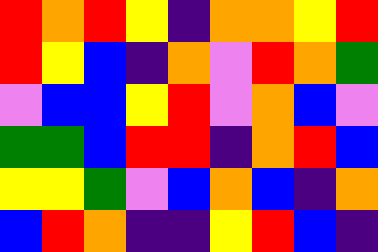[["red", "orange", "red", "yellow", "indigo", "orange", "orange", "yellow", "red"], ["red", "yellow", "blue", "indigo", "orange", "violet", "red", "orange", "green"], ["violet", "blue", "blue", "yellow", "red", "violet", "orange", "blue", "violet"], ["green", "green", "blue", "red", "red", "indigo", "orange", "red", "blue"], ["yellow", "yellow", "green", "violet", "blue", "orange", "blue", "indigo", "orange"], ["blue", "red", "orange", "indigo", "indigo", "yellow", "red", "blue", "indigo"]]